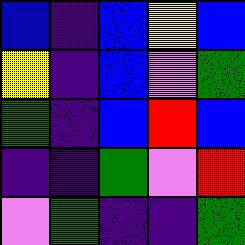[["blue", "indigo", "blue", "yellow", "blue"], ["yellow", "indigo", "blue", "violet", "green"], ["green", "indigo", "blue", "red", "blue"], ["indigo", "indigo", "green", "violet", "red"], ["violet", "green", "indigo", "indigo", "green"]]